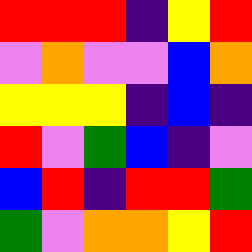[["red", "red", "red", "indigo", "yellow", "red"], ["violet", "orange", "violet", "violet", "blue", "orange"], ["yellow", "yellow", "yellow", "indigo", "blue", "indigo"], ["red", "violet", "green", "blue", "indigo", "violet"], ["blue", "red", "indigo", "red", "red", "green"], ["green", "violet", "orange", "orange", "yellow", "red"]]